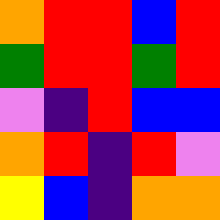[["orange", "red", "red", "blue", "red"], ["green", "red", "red", "green", "red"], ["violet", "indigo", "red", "blue", "blue"], ["orange", "red", "indigo", "red", "violet"], ["yellow", "blue", "indigo", "orange", "orange"]]